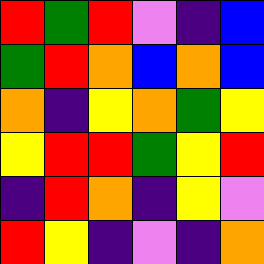[["red", "green", "red", "violet", "indigo", "blue"], ["green", "red", "orange", "blue", "orange", "blue"], ["orange", "indigo", "yellow", "orange", "green", "yellow"], ["yellow", "red", "red", "green", "yellow", "red"], ["indigo", "red", "orange", "indigo", "yellow", "violet"], ["red", "yellow", "indigo", "violet", "indigo", "orange"]]